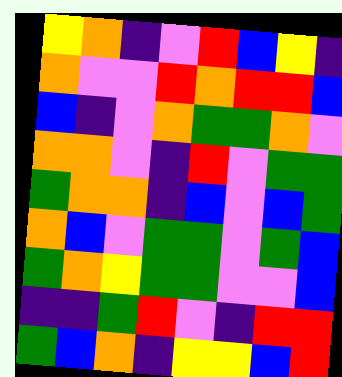[["yellow", "orange", "indigo", "violet", "red", "blue", "yellow", "indigo"], ["orange", "violet", "violet", "red", "orange", "red", "red", "blue"], ["blue", "indigo", "violet", "orange", "green", "green", "orange", "violet"], ["orange", "orange", "violet", "indigo", "red", "violet", "green", "green"], ["green", "orange", "orange", "indigo", "blue", "violet", "blue", "green"], ["orange", "blue", "violet", "green", "green", "violet", "green", "blue"], ["green", "orange", "yellow", "green", "green", "violet", "violet", "blue"], ["indigo", "indigo", "green", "red", "violet", "indigo", "red", "red"], ["green", "blue", "orange", "indigo", "yellow", "yellow", "blue", "red"]]